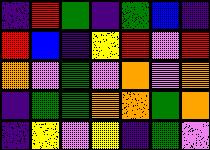[["indigo", "red", "green", "indigo", "green", "blue", "indigo"], ["red", "blue", "indigo", "yellow", "red", "violet", "red"], ["orange", "violet", "green", "violet", "orange", "violet", "orange"], ["indigo", "green", "green", "orange", "orange", "green", "orange"], ["indigo", "yellow", "violet", "yellow", "indigo", "green", "violet"]]